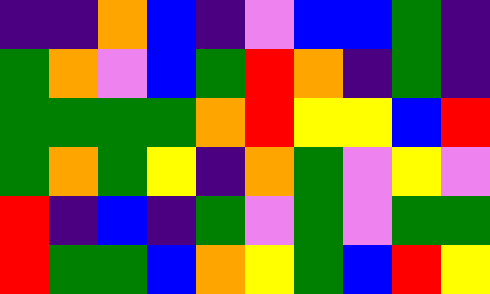[["indigo", "indigo", "orange", "blue", "indigo", "violet", "blue", "blue", "green", "indigo"], ["green", "orange", "violet", "blue", "green", "red", "orange", "indigo", "green", "indigo"], ["green", "green", "green", "green", "orange", "red", "yellow", "yellow", "blue", "red"], ["green", "orange", "green", "yellow", "indigo", "orange", "green", "violet", "yellow", "violet"], ["red", "indigo", "blue", "indigo", "green", "violet", "green", "violet", "green", "green"], ["red", "green", "green", "blue", "orange", "yellow", "green", "blue", "red", "yellow"]]